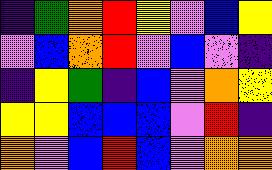[["indigo", "green", "orange", "red", "yellow", "violet", "blue", "yellow"], ["violet", "blue", "orange", "red", "violet", "blue", "violet", "indigo"], ["indigo", "yellow", "green", "indigo", "blue", "violet", "orange", "yellow"], ["yellow", "yellow", "blue", "blue", "blue", "violet", "red", "indigo"], ["orange", "violet", "blue", "red", "blue", "violet", "orange", "orange"]]